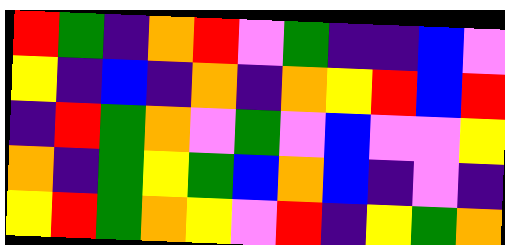[["red", "green", "indigo", "orange", "red", "violet", "green", "indigo", "indigo", "blue", "violet"], ["yellow", "indigo", "blue", "indigo", "orange", "indigo", "orange", "yellow", "red", "blue", "red"], ["indigo", "red", "green", "orange", "violet", "green", "violet", "blue", "violet", "violet", "yellow"], ["orange", "indigo", "green", "yellow", "green", "blue", "orange", "blue", "indigo", "violet", "indigo"], ["yellow", "red", "green", "orange", "yellow", "violet", "red", "indigo", "yellow", "green", "orange"]]